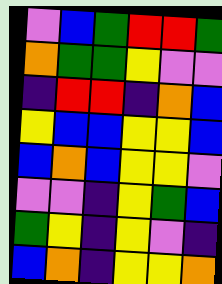[["violet", "blue", "green", "red", "red", "green"], ["orange", "green", "green", "yellow", "violet", "violet"], ["indigo", "red", "red", "indigo", "orange", "blue"], ["yellow", "blue", "blue", "yellow", "yellow", "blue"], ["blue", "orange", "blue", "yellow", "yellow", "violet"], ["violet", "violet", "indigo", "yellow", "green", "blue"], ["green", "yellow", "indigo", "yellow", "violet", "indigo"], ["blue", "orange", "indigo", "yellow", "yellow", "orange"]]